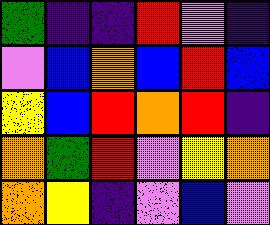[["green", "indigo", "indigo", "red", "violet", "indigo"], ["violet", "blue", "orange", "blue", "red", "blue"], ["yellow", "blue", "red", "orange", "red", "indigo"], ["orange", "green", "red", "violet", "yellow", "orange"], ["orange", "yellow", "indigo", "violet", "blue", "violet"]]